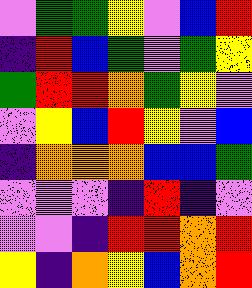[["violet", "green", "green", "yellow", "violet", "blue", "red"], ["indigo", "red", "blue", "green", "violet", "green", "yellow"], ["green", "red", "red", "orange", "green", "yellow", "violet"], ["violet", "yellow", "blue", "red", "yellow", "violet", "blue"], ["indigo", "orange", "orange", "orange", "blue", "blue", "green"], ["violet", "violet", "violet", "indigo", "red", "indigo", "violet"], ["violet", "violet", "indigo", "red", "red", "orange", "red"], ["yellow", "indigo", "orange", "yellow", "blue", "orange", "red"]]